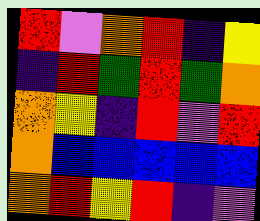[["red", "violet", "orange", "red", "indigo", "yellow"], ["indigo", "red", "green", "red", "green", "orange"], ["orange", "yellow", "indigo", "red", "violet", "red"], ["orange", "blue", "blue", "blue", "blue", "blue"], ["orange", "red", "yellow", "red", "indigo", "violet"]]